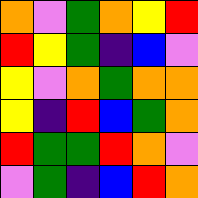[["orange", "violet", "green", "orange", "yellow", "red"], ["red", "yellow", "green", "indigo", "blue", "violet"], ["yellow", "violet", "orange", "green", "orange", "orange"], ["yellow", "indigo", "red", "blue", "green", "orange"], ["red", "green", "green", "red", "orange", "violet"], ["violet", "green", "indigo", "blue", "red", "orange"]]